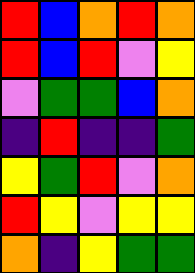[["red", "blue", "orange", "red", "orange"], ["red", "blue", "red", "violet", "yellow"], ["violet", "green", "green", "blue", "orange"], ["indigo", "red", "indigo", "indigo", "green"], ["yellow", "green", "red", "violet", "orange"], ["red", "yellow", "violet", "yellow", "yellow"], ["orange", "indigo", "yellow", "green", "green"]]